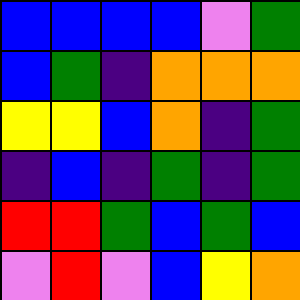[["blue", "blue", "blue", "blue", "violet", "green"], ["blue", "green", "indigo", "orange", "orange", "orange"], ["yellow", "yellow", "blue", "orange", "indigo", "green"], ["indigo", "blue", "indigo", "green", "indigo", "green"], ["red", "red", "green", "blue", "green", "blue"], ["violet", "red", "violet", "blue", "yellow", "orange"]]